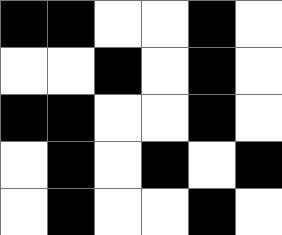[["black", "black", "white", "white", "black", "white"], ["white", "white", "black", "white", "black", "white"], ["black", "black", "white", "white", "black", "white"], ["white", "black", "white", "black", "white", "black"], ["white", "black", "white", "white", "black", "white"]]